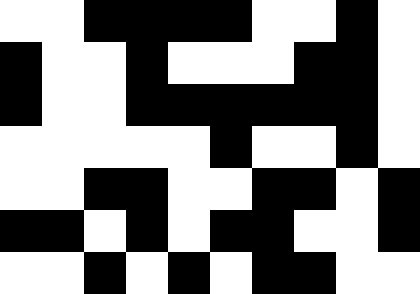[["white", "white", "black", "black", "black", "black", "white", "white", "black", "white"], ["black", "white", "white", "black", "white", "white", "white", "black", "black", "white"], ["black", "white", "white", "black", "black", "black", "black", "black", "black", "white"], ["white", "white", "white", "white", "white", "black", "white", "white", "black", "white"], ["white", "white", "black", "black", "white", "white", "black", "black", "white", "black"], ["black", "black", "white", "black", "white", "black", "black", "white", "white", "black"], ["white", "white", "black", "white", "black", "white", "black", "black", "white", "white"]]